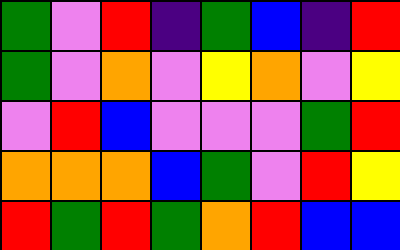[["green", "violet", "red", "indigo", "green", "blue", "indigo", "red"], ["green", "violet", "orange", "violet", "yellow", "orange", "violet", "yellow"], ["violet", "red", "blue", "violet", "violet", "violet", "green", "red"], ["orange", "orange", "orange", "blue", "green", "violet", "red", "yellow"], ["red", "green", "red", "green", "orange", "red", "blue", "blue"]]